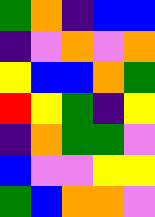[["green", "orange", "indigo", "blue", "blue"], ["indigo", "violet", "orange", "violet", "orange"], ["yellow", "blue", "blue", "orange", "green"], ["red", "yellow", "green", "indigo", "yellow"], ["indigo", "orange", "green", "green", "violet"], ["blue", "violet", "violet", "yellow", "yellow"], ["green", "blue", "orange", "orange", "violet"]]